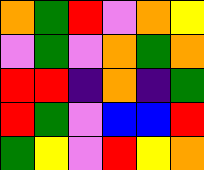[["orange", "green", "red", "violet", "orange", "yellow"], ["violet", "green", "violet", "orange", "green", "orange"], ["red", "red", "indigo", "orange", "indigo", "green"], ["red", "green", "violet", "blue", "blue", "red"], ["green", "yellow", "violet", "red", "yellow", "orange"]]